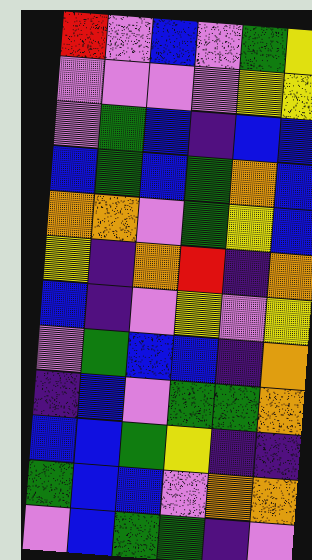[["red", "violet", "blue", "violet", "green", "yellow"], ["violet", "violet", "violet", "violet", "yellow", "yellow"], ["violet", "green", "blue", "indigo", "blue", "blue"], ["blue", "green", "blue", "green", "orange", "blue"], ["orange", "orange", "violet", "green", "yellow", "blue"], ["yellow", "indigo", "orange", "red", "indigo", "orange"], ["blue", "indigo", "violet", "yellow", "violet", "yellow"], ["violet", "green", "blue", "blue", "indigo", "orange"], ["indigo", "blue", "violet", "green", "green", "orange"], ["blue", "blue", "green", "yellow", "indigo", "indigo"], ["green", "blue", "blue", "violet", "orange", "orange"], ["violet", "blue", "green", "green", "indigo", "violet"]]